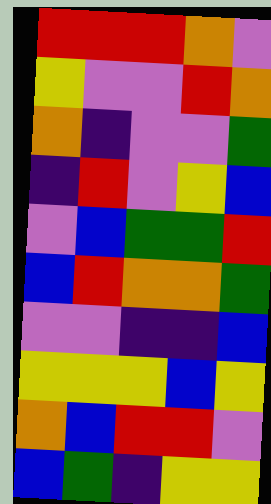[["red", "red", "red", "orange", "violet"], ["yellow", "violet", "violet", "red", "orange"], ["orange", "indigo", "violet", "violet", "green"], ["indigo", "red", "violet", "yellow", "blue"], ["violet", "blue", "green", "green", "red"], ["blue", "red", "orange", "orange", "green"], ["violet", "violet", "indigo", "indigo", "blue"], ["yellow", "yellow", "yellow", "blue", "yellow"], ["orange", "blue", "red", "red", "violet"], ["blue", "green", "indigo", "yellow", "yellow"]]